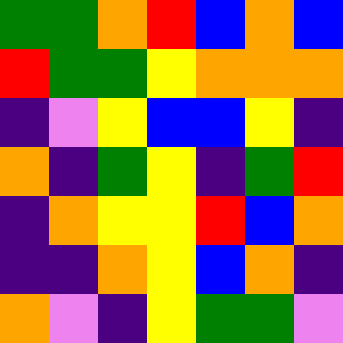[["green", "green", "orange", "red", "blue", "orange", "blue"], ["red", "green", "green", "yellow", "orange", "orange", "orange"], ["indigo", "violet", "yellow", "blue", "blue", "yellow", "indigo"], ["orange", "indigo", "green", "yellow", "indigo", "green", "red"], ["indigo", "orange", "yellow", "yellow", "red", "blue", "orange"], ["indigo", "indigo", "orange", "yellow", "blue", "orange", "indigo"], ["orange", "violet", "indigo", "yellow", "green", "green", "violet"]]